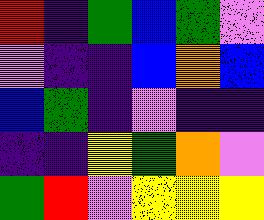[["red", "indigo", "green", "blue", "green", "violet"], ["violet", "indigo", "indigo", "blue", "orange", "blue"], ["blue", "green", "indigo", "violet", "indigo", "indigo"], ["indigo", "indigo", "yellow", "green", "orange", "violet"], ["green", "red", "violet", "yellow", "yellow", "yellow"]]